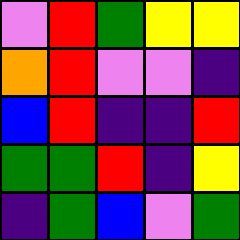[["violet", "red", "green", "yellow", "yellow"], ["orange", "red", "violet", "violet", "indigo"], ["blue", "red", "indigo", "indigo", "red"], ["green", "green", "red", "indigo", "yellow"], ["indigo", "green", "blue", "violet", "green"]]